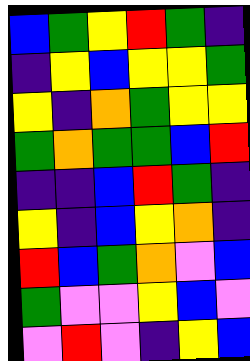[["blue", "green", "yellow", "red", "green", "indigo"], ["indigo", "yellow", "blue", "yellow", "yellow", "green"], ["yellow", "indigo", "orange", "green", "yellow", "yellow"], ["green", "orange", "green", "green", "blue", "red"], ["indigo", "indigo", "blue", "red", "green", "indigo"], ["yellow", "indigo", "blue", "yellow", "orange", "indigo"], ["red", "blue", "green", "orange", "violet", "blue"], ["green", "violet", "violet", "yellow", "blue", "violet"], ["violet", "red", "violet", "indigo", "yellow", "blue"]]